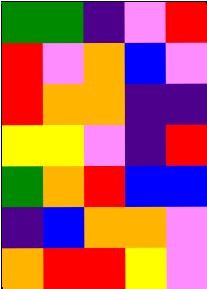[["green", "green", "indigo", "violet", "red"], ["red", "violet", "orange", "blue", "violet"], ["red", "orange", "orange", "indigo", "indigo"], ["yellow", "yellow", "violet", "indigo", "red"], ["green", "orange", "red", "blue", "blue"], ["indigo", "blue", "orange", "orange", "violet"], ["orange", "red", "red", "yellow", "violet"]]